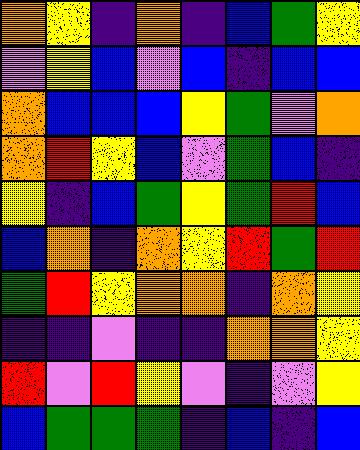[["orange", "yellow", "indigo", "orange", "indigo", "blue", "green", "yellow"], ["violet", "yellow", "blue", "violet", "blue", "indigo", "blue", "blue"], ["orange", "blue", "blue", "blue", "yellow", "green", "violet", "orange"], ["orange", "red", "yellow", "blue", "violet", "green", "blue", "indigo"], ["yellow", "indigo", "blue", "green", "yellow", "green", "red", "blue"], ["blue", "orange", "indigo", "orange", "yellow", "red", "green", "red"], ["green", "red", "yellow", "orange", "orange", "indigo", "orange", "yellow"], ["indigo", "indigo", "violet", "indigo", "indigo", "orange", "orange", "yellow"], ["red", "violet", "red", "yellow", "violet", "indigo", "violet", "yellow"], ["blue", "green", "green", "green", "indigo", "blue", "indigo", "blue"]]